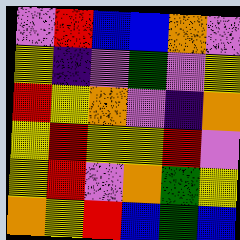[["violet", "red", "blue", "blue", "orange", "violet"], ["yellow", "indigo", "violet", "green", "violet", "yellow"], ["red", "yellow", "orange", "violet", "indigo", "orange"], ["yellow", "red", "yellow", "yellow", "red", "violet"], ["yellow", "red", "violet", "orange", "green", "yellow"], ["orange", "yellow", "red", "blue", "green", "blue"]]